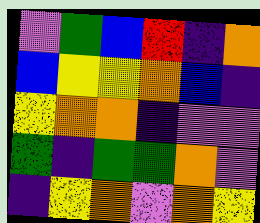[["violet", "green", "blue", "red", "indigo", "orange"], ["blue", "yellow", "yellow", "orange", "blue", "indigo"], ["yellow", "orange", "orange", "indigo", "violet", "violet"], ["green", "indigo", "green", "green", "orange", "violet"], ["indigo", "yellow", "orange", "violet", "orange", "yellow"]]